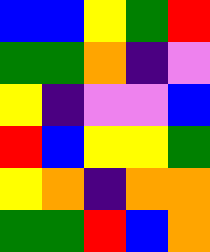[["blue", "blue", "yellow", "green", "red"], ["green", "green", "orange", "indigo", "violet"], ["yellow", "indigo", "violet", "violet", "blue"], ["red", "blue", "yellow", "yellow", "green"], ["yellow", "orange", "indigo", "orange", "orange"], ["green", "green", "red", "blue", "orange"]]